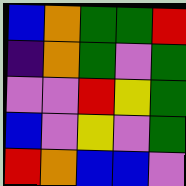[["blue", "orange", "green", "green", "red"], ["indigo", "orange", "green", "violet", "green"], ["violet", "violet", "red", "yellow", "green"], ["blue", "violet", "yellow", "violet", "green"], ["red", "orange", "blue", "blue", "violet"]]